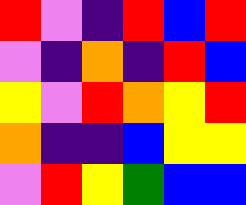[["red", "violet", "indigo", "red", "blue", "red"], ["violet", "indigo", "orange", "indigo", "red", "blue"], ["yellow", "violet", "red", "orange", "yellow", "red"], ["orange", "indigo", "indigo", "blue", "yellow", "yellow"], ["violet", "red", "yellow", "green", "blue", "blue"]]